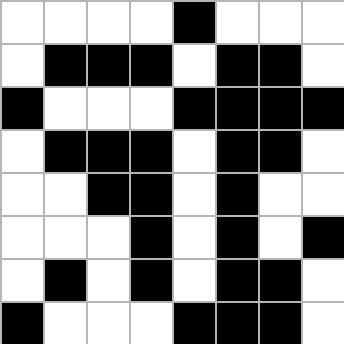[["white", "white", "white", "white", "black", "white", "white", "white"], ["white", "black", "black", "black", "white", "black", "black", "white"], ["black", "white", "white", "white", "black", "black", "black", "black"], ["white", "black", "black", "black", "white", "black", "black", "white"], ["white", "white", "black", "black", "white", "black", "white", "white"], ["white", "white", "white", "black", "white", "black", "white", "black"], ["white", "black", "white", "black", "white", "black", "black", "white"], ["black", "white", "white", "white", "black", "black", "black", "white"]]